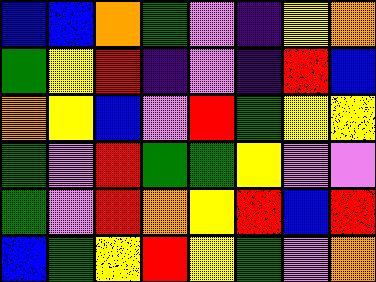[["blue", "blue", "orange", "green", "violet", "indigo", "yellow", "orange"], ["green", "yellow", "red", "indigo", "violet", "indigo", "red", "blue"], ["orange", "yellow", "blue", "violet", "red", "green", "yellow", "yellow"], ["green", "violet", "red", "green", "green", "yellow", "violet", "violet"], ["green", "violet", "red", "orange", "yellow", "red", "blue", "red"], ["blue", "green", "yellow", "red", "yellow", "green", "violet", "orange"]]